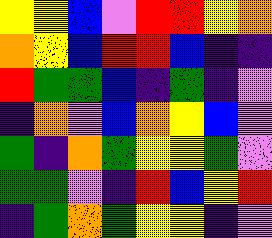[["yellow", "yellow", "blue", "violet", "red", "red", "yellow", "orange"], ["orange", "yellow", "blue", "red", "red", "blue", "indigo", "indigo"], ["red", "green", "green", "blue", "indigo", "green", "indigo", "violet"], ["indigo", "orange", "violet", "blue", "orange", "yellow", "blue", "violet"], ["green", "indigo", "orange", "green", "yellow", "yellow", "green", "violet"], ["green", "green", "violet", "indigo", "red", "blue", "yellow", "red"], ["indigo", "green", "orange", "green", "yellow", "yellow", "indigo", "violet"]]